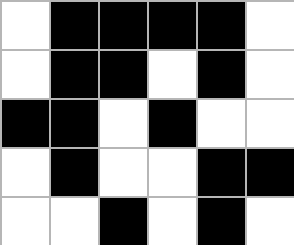[["white", "black", "black", "black", "black", "white"], ["white", "black", "black", "white", "black", "white"], ["black", "black", "white", "black", "white", "white"], ["white", "black", "white", "white", "black", "black"], ["white", "white", "black", "white", "black", "white"]]